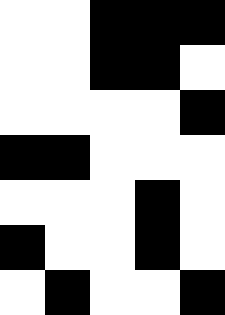[["white", "white", "black", "black", "black"], ["white", "white", "black", "black", "white"], ["white", "white", "white", "white", "black"], ["black", "black", "white", "white", "white"], ["white", "white", "white", "black", "white"], ["black", "white", "white", "black", "white"], ["white", "black", "white", "white", "black"]]